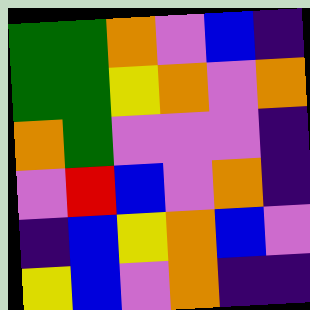[["green", "green", "orange", "violet", "blue", "indigo"], ["green", "green", "yellow", "orange", "violet", "orange"], ["orange", "green", "violet", "violet", "violet", "indigo"], ["violet", "red", "blue", "violet", "orange", "indigo"], ["indigo", "blue", "yellow", "orange", "blue", "violet"], ["yellow", "blue", "violet", "orange", "indigo", "indigo"]]